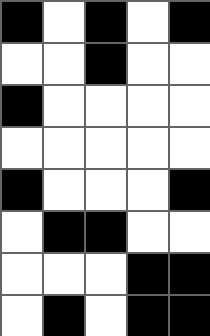[["black", "white", "black", "white", "black"], ["white", "white", "black", "white", "white"], ["black", "white", "white", "white", "white"], ["white", "white", "white", "white", "white"], ["black", "white", "white", "white", "black"], ["white", "black", "black", "white", "white"], ["white", "white", "white", "black", "black"], ["white", "black", "white", "black", "black"]]